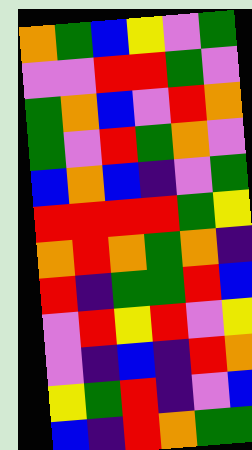[["orange", "green", "blue", "yellow", "violet", "green"], ["violet", "violet", "red", "red", "green", "violet"], ["green", "orange", "blue", "violet", "red", "orange"], ["green", "violet", "red", "green", "orange", "violet"], ["blue", "orange", "blue", "indigo", "violet", "green"], ["red", "red", "red", "red", "green", "yellow"], ["orange", "red", "orange", "green", "orange", "indigo"], ["red", "indigo", "green", "green", "red", "blue"], ["violet", "red", "yellow", "red", "violet", "yellow"], ["violet", "indigo", "blue", "indigo", "red", "orange"], ["yellow", "green", "red", "indigo", "violet", "blue"], ["blue", "indigo", "red", "orange", "green", "green"]]